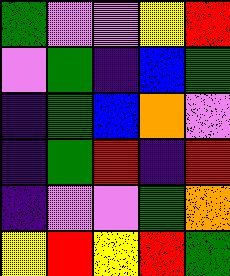[["green", "violet", "violet", "yellow", "red"], ["violet", "green", "indigo", "blue", "green"], ["indigo", "green", "blue", "orange", "violet"], ["indigo", "green", "red", "indigo", "red"], ["indigo", "violet", "violet", "green", "orange"], ["yellow", "red", "yellow", "red", "green"]]